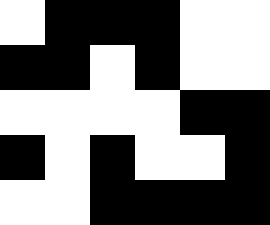[["white", "black", "black", "black", "white", "white"], ["black", "black", "white", "black", "white", "white"], ["white", "white", "white", "white", "black", "black"], ["black", "white", "black", "white", "white", "black"], ["white", "white", "black", "black", "black", "black"]]